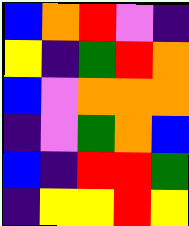[["blue", "orange", "red", "violet", "indigo"], ["yellow", "indigo", "green", "red", "orange"], ["blue", "violet", "orange", "orange", "orange"], ["indigo", "violet", "green", "orange", "blue"], ["blue", "indigo", "red", "red", "green"], ["indigo", "yellow", "yellow", "red", "yellow"]]